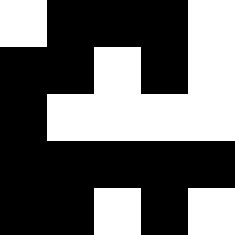[["white", "black", "black", "black", "white"], ["black", "black", "white", "black", "white"], ["black", "white", "white", "white", "white"], ["black", "black", "black", "black", "black"], ["black", "black", "white", "black", "white"]]